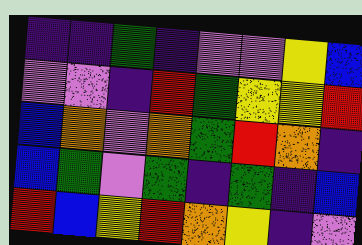[["indigo", "indigo", "green", "indigo", "violet", "violet", "yellow", "blue"], ["violet", "violet", "indigo", "red", "green", "yellow", "yellow", "red"], ["blue", "orange", "violet", "orange", "green", "red", "orange", "indigo"], ["blue", "green", "violet", "green", "indigo", "green", "indigo", "blue"], ["red", "blue", "yellow", "red", "orange", "yellow", "indigo", "violet"]]